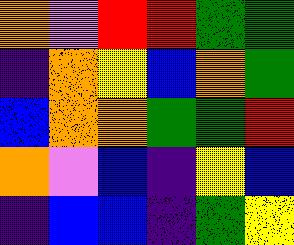[["orange", "violet", "red", "red", "green", "green"], ["indigo", "orange", "yellow", "blue", "orange", "green"], ["blue", "orange", "orange", "green", "green", "red"], ["orange", "violet", "blue", "indigo", "yellow", "blue"], ["indigo", "blue", "blue", "indigo", "green", "yellow"]]